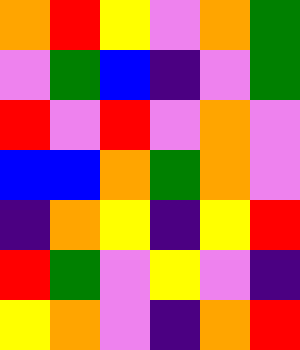[["orange", "red", "yellow", "violet", "orange", "green"], ["violet", "green", "blue", "indigo", "violet", "green"], ["red", "violet", "red", "violet", "orange", "violet"], ["blue", "blue", "orange", "green", "orange", "violet"], ["indigo", "orange", "yellow", "indigo", "yellow", "red"], ["red", "green", "violet", "yellow", "violet", "indigo"], ["yellow", "orange", "violet", "indigo", "orange", "red"]]